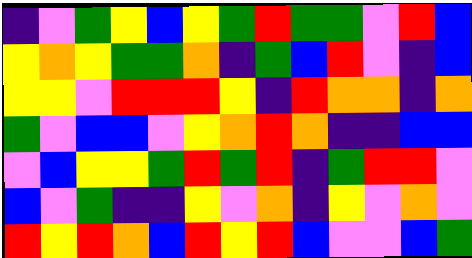[["indigo", "violet", "green", "yellow", "blue", "yellow", "green", "red", "green", "green", "violet", "red", "blue"], ["yellow", "orange", "yellow", "green", "green", "orange", "indigo", "green", "blue", "red", "violet", "indigo", "blue"], ["yellow", "yellow", "violet", "red", "red", "red", "yellow", "indigo", "red", "orange", "orange", "indigo", "orange"], ["green", "violet", "blue", "blue", "violet", "yellow", "orange", "red", "orange", "indigo", "indigo", "blue", "blue"], ["violet", "blue", "yellow", "yellow", "green", "red", "green", "red", "indigo", "green", "red", "red", "violet"], ["blue", "violet", "green", "indigo", "indigo", "yellow", "violet", "orange", "indigo", "yellow", "violet", "orange", "violet"], ["red", "yellow", "red", "orange", "blue", "red", "yellow", "red", "blue", "violet", "violet", "blue", "green"]]